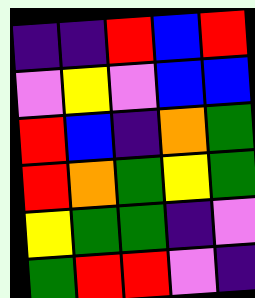[["indigo", "indigo", "red", "blue", "red"], ["violet", "yellow", "violet", "blue", "blue"], ["red", "blue", "indigo", "orange", "green"], ["red", "orange", "green", "yellow", "green"], ["yellow", "green", "green", "indigo", "violet"], ["green", "red", "red", "violet", "indigo"]]